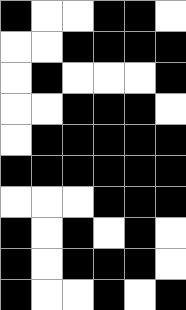[["black", "white", "white", "black", "black", "white"], ["white", "white", "black", "black", "black", "black"], ["white", "black", "white", "white", "white", "black"], ["white", "white", "black", "black", "black", "white"], ["white", "black", "black", "black", "black", "black"], ["black", "black", "black", "black", "black", "black"], ["white", "white", "white", "black", "black", "black"], ["black", "white", "black", "white", "black", "white"], ["black", "white", "black", "black", "black", "white"], ["black", "white", "white", "black", "white", "black"]]